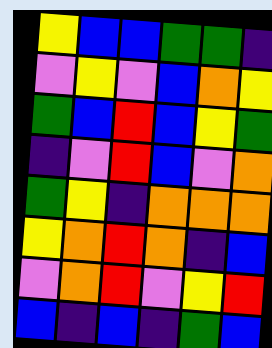[["yellow", "blue", "blue", "green", "green", "indigo"], ["violet", "yellow", "violet", "blue", "orange", "yellow"], ["green", "blue", "red", "blue", "yellow", "green"], ["indigo", "violet", "red", "blue", "violet", "orange"], ["green", "yellow", "indigo", "orange", "orange", "orange"], ["yellow", "orange", "red", "orange", "indigo", "blue"], ["violet", "orange", "red", "violet", "yellow", "red"], ["blue", "indigo", "blue", "indigo", "green", "blue"]]